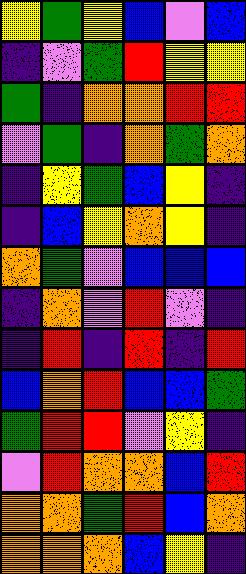[["yellow", "green", "yellow", "blue", "violet", "blue"], ["indigo", "violet", "green", "red", "yellow", "yellow"], ["green", "indigo", "orange", "orange", "red", "red"], ["violet", "green", "indigo", "orange", "green", "orange"], ["indigo", "yellow", "green", "blue", "yellow", "indigo"], ["indigo", "blue", "yellow", "orange", "yellow", "indigo"], ["orange", "green", "violet", "blue", "blue", "blue"], ["indigo", "orange", "violet", "red", "violet", "indigo"], ["indigo", "red", "indigo", "red", "indigo", "red"], ["blue", "orange", "red", "blue", "blue", "green"], ["green", "red", "red", "violet", "yellow", "indigo"], ["violet", "red", "orange", "orange", "blue", "red"], ["orange", "orange", "green", "red", "blue", "orange"], ["orange", "orange", "orange", "blue", "yellow", "indigo"]]